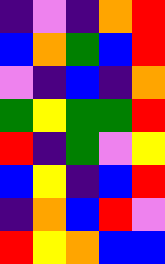[["indigo", "violet", "indigo", "orange", "red"], ["blue", "orange", "green", "blue", "red"], ["violet", "indigo", "blue", "indigo", "orange"], ["green", "yellow", "green", "green", "red"], ["red", "indigo", "green", "violet", "yellow"], ["blue", "yellow", "indigo", "blue", "red"], ["indigo", "orange", "blue", "red", "violet"], ["red", "yellow", "orange", "blue", "blue"]]